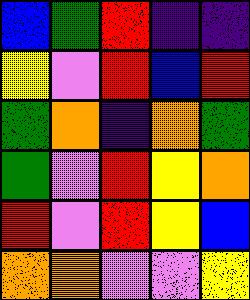[["blue", "green", "red", "indigo", "indigo"], ["yellow", "violet", "red", "blue", "red"], ["green", "orange", "indigo", "orange", "green"], ["green", "violet", "red", "yellow", "orange"], ["red", "violet", "red", "yellow", "blue"], ["orange", "orange", "violet", "violet", "yellow"]]